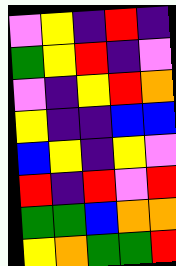[["violet", "yellow", "indigo", "red", "indigo"], ["green", "yellow", "red", "indigo", "violet"], ["violet", "indigo", "yellow", "red", "orange"], ["yellow", "indigo", "indigo", "blue", "blue"], ["blue", "yellow", "indigo", "yellow", "violet"], ["red", "indigo", "red", "violet", "red"], ["green", "green", "blue", "orange", "orange"], ["yellow", "orange", "green", "green", "red"]]